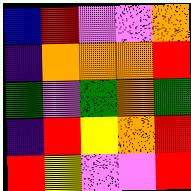[["blue", "red", "violet", "violet", "orange"], ["indigo", "orange", "orange", "orange", "red"], ["green", "violet", "green", "orange", "green"], ["indigo", "red", "yellow", "orange", "red"], ["red", "yellow", "violet", "violet", "red"]]